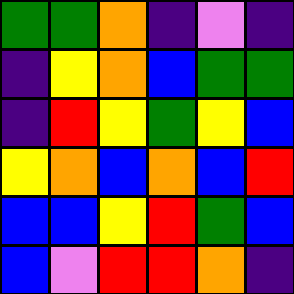[["green", "green", "orange", "indigo", "violet", "indigo"], ["indigo", "yellow", "orange", "blue", "green", "green"], ["indigo", "red", "yellow", "green", "yellow", "blue"], ["yellow", "orange", "blue", "orange", "blue", "red"], ["blue", "blue", "yellow", "red", "green", "blue"], ["blue", "violet", "red", "red", "orange", "indigo"]]